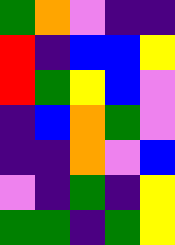[["green", "orange", "violet", "indigo", "indigo"], ["red", "indigo", "blue", "blue", "yellow"], ["red", "green", "yellow", "blue", "violet"], ["indigo", "blue", "orange", "green", "violet"], ["indigo", "indigo", "orange", "violet", "blue"], ["violet", "indigo", "green", "indigo", "yellow"], ["green", "green", "indigo", "green", "yellow"]]